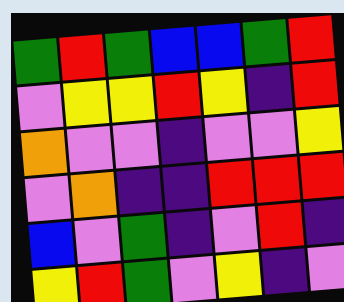[["green", "red", "green", "blue", "blue", "green", "red"], ["violet", "yellow", "yellow", "red", "yellow", "indigo", "red"], ["orange", "violet", "violet", "indigo", "violet", "violet", "yellow"], ["violet", "orange", "indigo", "indigo", "red", "red", "red"], ["blue", "violet", "green", "indigo", "violet", "red", "indigo"], ["yellow", "red", "green", "violet", "yellow", "indigo", "violet"]]